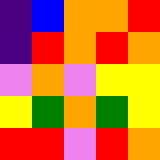[["indigo", "blue", "orange", "orange", "red"], ["indigo", "red", "orange", "red", "orange"], ["violet", "orange", "violet", "yellow", "yellow"], ["yellow", "green", "orange", "green", "yellow"], ["red", "red", "violet", "red", "orange"]]